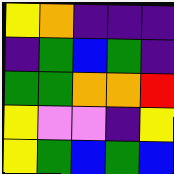[["yellow", "orange", "indigo", "indigo", "indigo"], ["indigo", "green", "blue", "green", "indigo"], ["green", "green", "orange", "orange", "red"], ["yellow", "violet", "violet", "indigo", "yellow"], ["yellow", "green", "blue", "green", "blue"]]